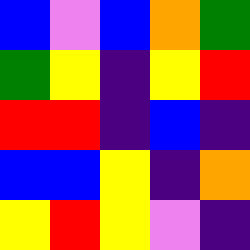[["blue", "violet", "blue", "orange", "green"], ["green", "yellow", "indigo", "yellow", "red"], ["red", "red", "indigo", "blue", "indigo"], ["blue", "blue", "yellow", "indigo", "orange"], ["yellow", "red", "yellow", "violet", "indigo"]]